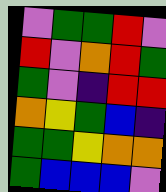[["violet", "green", "green", "red", "violet"], ["red", "violet", "orange", "red", "green"], ["green", "violet", "indigo", "red", "red"], ["orange", "yellow", "green", "blue", "indigo"], ["green", "green", "yellow", "orange", "orange"], ["green", "blue", "blue", "blue", "violet"]]